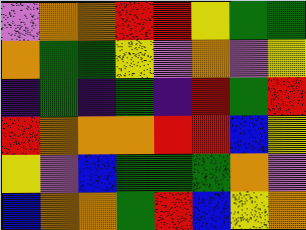[["violet", "orange", "orange", "red", "red", "yellow", "green", "green"], ["orange", "green", "green", "yellow", "violet", "orange", "violet", "yellow"], ["indigo", "green", "indigo", "green", "indigo", "red", "green", "red"], ["red", "orange", "orange", "orange", "red", "red", "blue", "yellow"], ["yellow", "violet", "blue", "green", "green", "green", "orange", "violet"], ["blue", "orange", "orange", "green", "red", "blue", "yellow", "orange"]]